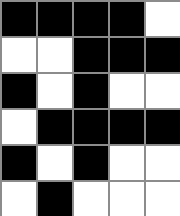[["black", "black", "black", "black", "white"], ["white", "white", "black", "black", "black"], ["black", "white", "black", "white", "white"], ["white", "black", "black", "black", "black"], ["black", "white", "black", "white", "white"], ["white", "black", "white", "white", "white"]]